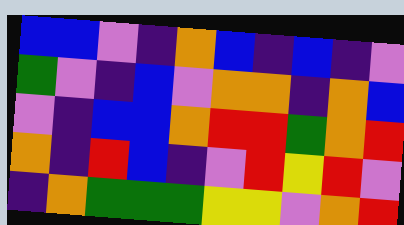[["blue", "blue", "violet", "indigo", "orange", "blue", "indigo", "blue", "indigo", "violet"], ["green", "violet", "indigo", "blue", "violet", "orange", "orange", "indigo", "orange", "blue"], ["violet", "indigo", "blue", "blue", "orange", "red", "red", "green", "orange", "red"], ["orange", "indigo", "red", "blue", "indigo", "violet", "red", "yellow", "red", "violet"], ["indigo", "orange", "green", "green", "green", "yellow", "yellow", "violet", "orange", "red"]]